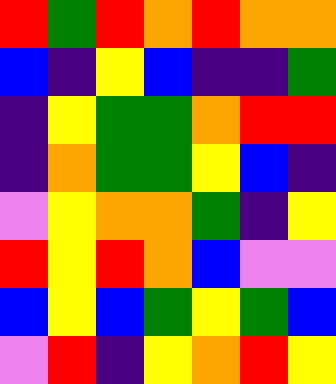[["red", "green", "red", "orange", "red", "orange", "orange"], ["blue", "indigo", "yellow", "blue", "indigo", "indigo", "green"], ["indigo", "yellow", "green", "green", "orange", "red", "red"], ["indigo", "orange", "green", "green", "yellow", "blue", "indigo"], ["violet", "yellow", "orange", "orange", "green", "indigo", "yellow"], ["red", "yellow", "red", "orange", "blue", "violet", "violet"], ["blue", "yellow", "blue", "green", "yellow", "green", "blue"], ["violet", "red", "indigo", "yellow", "orange", "red", "yellow"]]